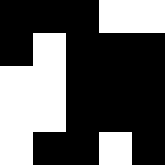[["black", "black", "black", "white", "white"], ["black", "white", "black", "black", "black"], ["white", "white", "black", "black", "black"], ["white", "white", "black", "black", "black"], ["white", "black", "black", "white", "black"]]